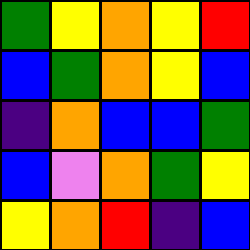[["green", "yellow", "orange", "yellow", "red"], ["blue", "green", "orange", "yellow", "blue"], ["indigo", "orange", "blue", "blue", "green"], ["blue", "violet", "orange", "green", "yellow"], ["yellow", "orange", "red", "indigo", "blue"]]